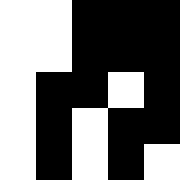[["white", "white", "black", "black", "black"], ["white", "white", "black", "black", "black"], ["white", "black", "black", "white", "black"], ["white", "black", "white", "black", "black"], ["white", "black", "white", "black", "white"]]